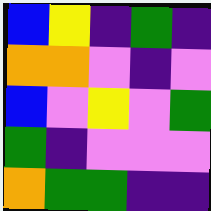[["blue", "yellow", "indigo", "green", "indigo"], ["orange", "orange", "violet", "indigo", "violet"], ["blue", "violet", "yellow", "violet", "green"], ["green", "indigo", "violet", "violet", "violet"], ["orange", "green", "green", "indigo", "indigo"]]